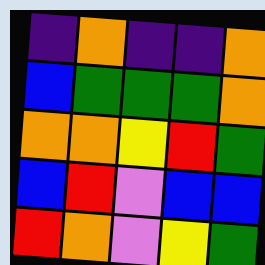[["indigo", "orange", "indigo", "indigo", "orange"], ["blue", "green", "green", "green", "orange"], ["orange", "orange", "yellow", "red", "green"], ["blue", "red", "violet", "blue", "blue"], ["red", "orange", "violet", "yellow", "green"]]